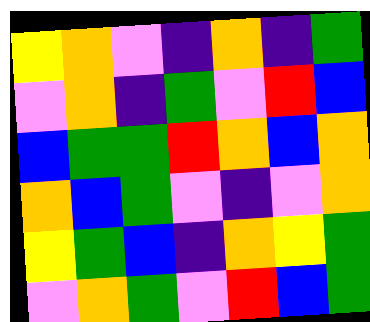[["yellow", "orange", "violet", "indigo", "orange", "indigo", "green"], ["violet", "orange", "indigo", "green", "violet", "red", "blue"], ["blue", "green", "green", "red", "orange", "blue", "orange"], ["orange", "blue", "green", "violet", "indigo", "violet", "orange"], ["yellow", "green", "blue", "indigo", "orange", "yellow", "green"], ["violet", "orange", "green", "violet", "red", "blue", "green"]]